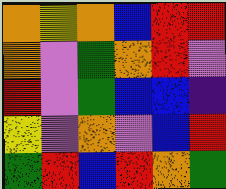[["orange", "yellow", "orange", "blue", "red", "red"], ["orange", "violet", "green", "orange", "red", "violet"], ["red", "violet", "green", "blue", "blue", "indigo"], ["yellow", "violet", "orange", "violet", "blue", "red"], ["green", "red", "blue", "red", "orange", "green"]]